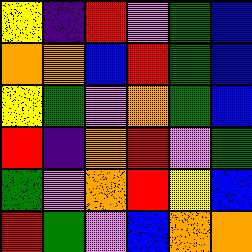[["yellow", "indigo", "red", "violet", "green", "blue"], ["orange", "orange", "blue", "red", "green", "blue"], ["yellow", "green", "violet", "orange", "green", "blue"], ["red", "indigo", "orange", "red", "violet", "green"], ["green", "violet", "orange", "red", "yellow", "blue"], ["red", "green", "violet", "blue", "orange", "orange"]]